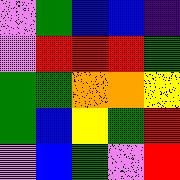[["violet", "green", "blue", "blue", "indigo"], ["violet", "red", "red", "red", "green"], ["green", "green", "orange", "orange", "yellow"], ["green", "blue", "yellow", "green", "red"], ["violet", "blue", "green", "violet", "red"]]